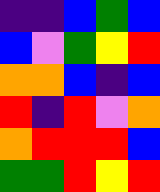[["indigo", "indigo", "blue", "green", "blue"], ["blue", "violet", "green", "yellow", "red"], ["orange", "orange", "blue", "indigo", "blue"], ["red", "indigo", "red", "violet", "orange"], ["orange", "red", "red", "red", "blue"], ["green", "green", "red", "yellow", "red"]]